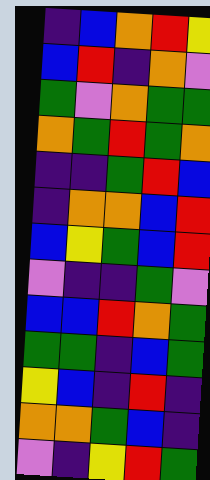[["indigo", "blue", "orange", "red", "yellow"], ["blue", "red", "indigo", "orange", "violet"], ["green", "violet", "orange", "green", "green"], ["orange", "green", "red", "green", "orange"], ["indigo", "indigo", "green", "red", "blue"], ["indigo", "orange", "orange", "blue", "red"], ["blue", "yellow", "green", "blue", "red"], ["violet", "indigo", "indigo", "green", "violet"], ["blue", "blue", "red", "orange", "green"], ["green", "green", "indigo", "blue", "green"], ["yellow", "blue", "indigo", "red", "indigo"], ["orange", "orange", "green", "blue", "indigo"], ["violet", "indigo", "yellow", "red", "green"]]